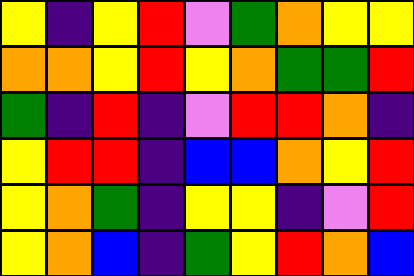[["yellow", "indigo", "yellow", "red", "violet", "green", "orange", "yellow", "yellow"], ["orange", "orange", "yellow", "red", "yellow", "orange", "green", "green", "red"], ["green", "indigo", "red", "indigo", "violet", "red", "red", "orange", "indigo"], ["yellow", "red", "red", "indigo", "blue", "blue", "orange", "yellow", "red"], ["yellow", "orange", "green", "indigo", "yellow", "yellow", "indigo", "violet", "red"], ["yellow", "orange", "blue", "indigo", "green", "yellow", "red", "orange", "blue"]]